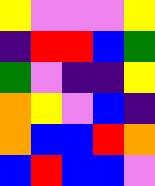[["yellow", "violet", "violet", "violet", "yellow"], ["indigo", "red", "red", "blue", "green"], ["green", "violet", "indigo", "indigo", "yellow"], ["orange", "yellow", "violet", "blue", "indigo"], ["orange", "blue", "blue", "red", "orange"], ["blue", "red", "blue", "blue", "violet"]]